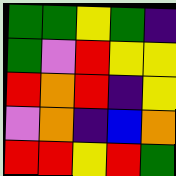[["green", "green", "yellow", "green", "indigo"], ["green", "violet", "red", "yellow", "yellow"], ["red", "orange", "red", "indigo", "yellow"], ["violet", "orange", "indigo", "blue", "orange"], ["red", "red", "yellow", "red", "green"]]